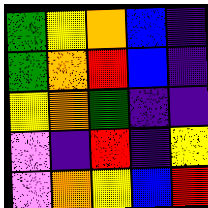[["green", "yellow", "orange", "blue", "indigo"], ["green", "orange", "red", "blue", "indigo"], ["yellow", "orange", "green", "indigo", "indigo"], ["violet", "indigo", "red", "indigo", "yellow"], ["violet", "orange", "yellow", "blue", "red"]]